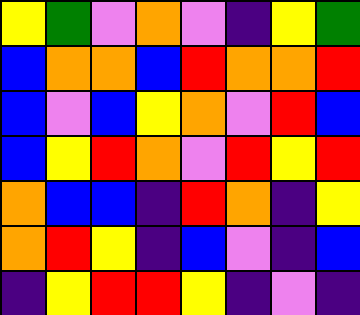[["yellow", "green", "violet", "orange", "violet", "indigo", "yellow", "green"], ["blue", "orange", "orange", "blue", "red", "orange", "orange", "red"], ["blue", "violet", "blue", "yellow", "orange", "violet", "red", "blue"], ["blue", "yellow", "red", "orange", "violet", "red", "yellow", "red"], ["orange", "blue", "blue", "indigo", "red", "orange", "indigo", "yellow"], ["orange", "red", "yellow", "indigo", "blue", "violet", "indigo", "blue"], ["indigo", "yellow", "red", "red", "yellow", "indigo", "violet", "indigo"]]